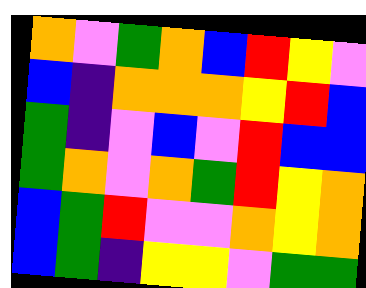[["orange", "violet", "green", "orange", "blue", "red", "yellow", "violet"], ["blue", "indigo", "orange", "orange", "orange", "yellow", "red", "blue"], ["green", "indigo", "violet", "blue", "violet", "red", "blue", "blue"], ["green", "orange", "violet", "orange", "green", "red", "yellow", "orange"], ["blue", "green", "red", "violet", "violet", "orange", "yellow", "orange"], ["blue", "green", "indigo", "yellow", "yellow", "violet", "green", "green"]]